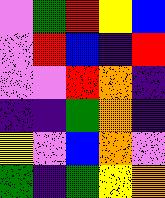[["violet", "green", "red", "yellow", "blue"], ["violet", "red", "blue", "indigo", "red"], ["violet", "violet", "red", "orange", "indigo"], ["indigo", "indigo", "green", "orange", "indigo"], ["yellow", "violet", "blue", "orange", "violet"], ["green", "indigo", "green", "yellow", "orange"]]